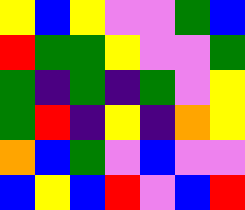[["yellow", "blue", "yellow", "violet", "violet", "green", "blue"], ["red", "green", "green", "yellow", "violet", "violet", "green"], ["green", "indigo", "green", "indigo", "green", "violet", "yellow"], ["green", "red", "indigo", "yellow", "indigo", "orange", "yellow"], ["orange", "blue", "green", "violet", "blue", "violet", "violet"], ["blue", "yellow", "blue", "red", "violet", "blue", "red"]]